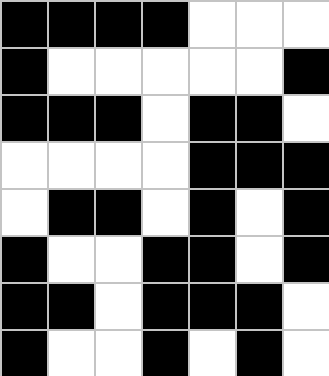[["black", "black", "black", "black", "white", "white", "white"], ["black", "white", "white", "white", "white", "white", "black"], ["black", "black", "black", "white", "black", "black", "white"], ["white", "white", "white", "white", "black", "black", "black"], ["white", "black", "black", "white", "black", "white", "black"], ["black", "white", "white", "black", "black", "white", "black"], ["black", "black", "white", "black", "black", "black", "white"], ["black", "white", "white", "black", "white", "black", "white"]]